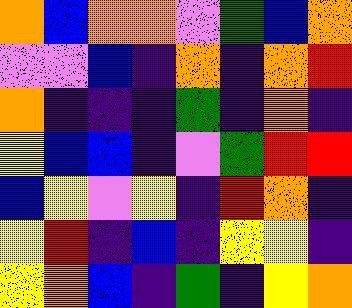[["orange", "blue", "orange", "orange", "violet", "green", "blue", "orange"], ["violet", "violet", "blue", "indigo", "orange", "indigo", "orange", "red"], ["orange", "indigo", "indigo", "indigo", "green", "indigo", "orange", "indigo"], ["yellow", "blue", "blue", "indigo", "violet", "green", "red", "red"], ["blue", "yellow", "violet", "yellow", "indigo", "red", "orange", "indigo"], ["yellow", "red", "indigo", "blue", "indigo", "yellow", "yellow", "indigo"], ["yellow", "orange", "blue", "indigo", "green", "indigo", "yellow", "orange"]]